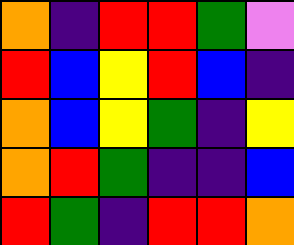[["orange", "indigo", "red", "red", "green", "violet"], ["red", "blue", "yellow", "red", "blue", "indigo"], ["orange", "blue", "yellow", "green", "indigo", "yellow"], ["orange", "red", "green", "indigo", "indigo", "blue"], ["red", "green", "indigo", "red", "red", "orange"]]